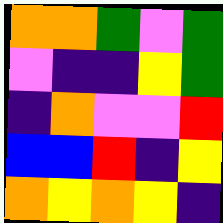[["orange", "orange", "green", "violet", "green"], ["violet", "indigo", "indigo", "yellow", "green"], ["indigo", "orange", "violet", "violet", "red"], ["blue", "blue", "red", "indigo", "yellow"], ["orange", "yellow", "orange", "yellow", "indigo"]]